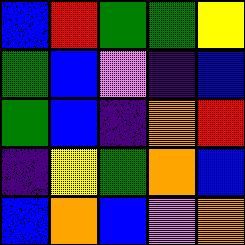[["blue", "red", "green", "green", "yellow"], ["green", "blue", "violet", "indigo", "blue"], ["green", "blue", "indigo", "orange", "red"], ["indigo", "yellow", "green", "orange", "blue"], ["blue", "orange", "blue", "violet", "orange"]]